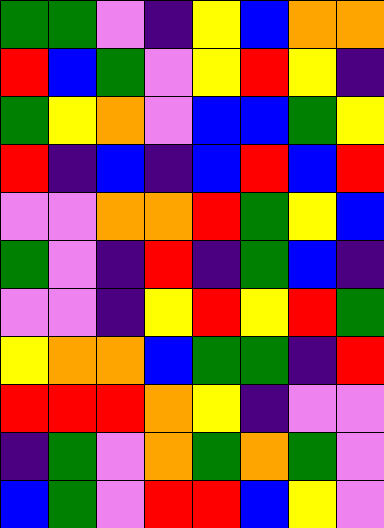[["green", "green", "violet", "indigo", "yellow", "blue", "orange", "orange"], ["red", "blue", "green", "violet", "yellow", "red", "yellow", "indigo"], ["green", "yellow", "orange", "violet", "blue", "blue", "green", "yellow"], ["red", "indigo", "blue", "indigo", "blue", "red", "blue", "red"], ["violet", "violet", "orange", "orange", "red", "green", "yellow", "blue"], ["green", "violet", "indigo", "red", "indigo", "green", "blue", "indigo"], ["violet", "violet", "indigo", "yellow", "red", "yellow", "red", "green"], ["yellow", "orange", "orange", "blue", "green", "green", "indigo", "red"], ["red", "red", "red", "orange", "yellow", "indigo", "violet", "violet"], ["indigo", "green", "violet", "orange", "green", "orange", "green", "violet"], ["blue", "green", "violet", "red", "red", "blue", "yellow", "violet"]]